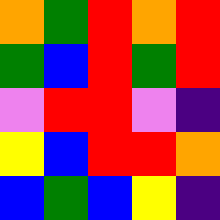[["orange", "green", "red", "orange", "red"], ["green", "blue", "red", "green", "red"], ["violet", "red", "red", "violet", "indigo"], ["yellow", "blue", "red", "red", "orange"], ["blue", "green", "blue", "yellow", "indigo"]]